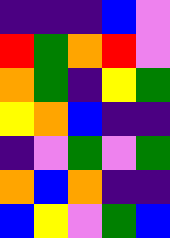[["indigo", "indigo", "indigo", "blue", "violet"], ["red", "green", "orange", "red", "violet"], ["orange", "green", "indigo", "yellow", "green"], ["yellow", "orange", "blue", "indigo", "indigo"], ["indigo", "violet", "green", "violet", "green"], ["orange", "blue", "orange", "indigo", "indigo"], ["blue", "yellow", "violet", "green", "blue"]]